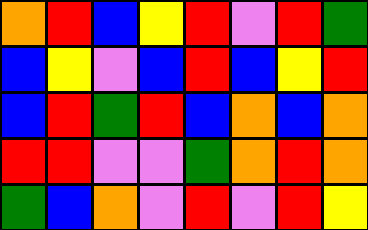[["orange", "red", "blue", "yellow", "red", "violet", "red", "green"], ["blue", "yellow", "violet", "blue", "red", "blue", "yellow", "red"], ["blue", "red", "green", "red", "blue", "orange", "blue", "orange"], ["red", "red", "violet", "violet", "green", "orange", "red", "orange"], ["green", "blue", "orange", "violet", "red", "violet", "red", "yellow"]]